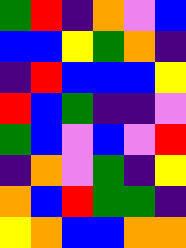[["green", "red", "indigo", "orange", "violet", "blue"], ["blue", "blue", "yellow", "green", "orange", "indigo"], ["indigo", "red", "blue", "blue", "blue", "yellow"], ["red", "blue", "green", "indigo", "indigo", "violet"], ["green", "blue", "violet", "blue", "violet", "red"], ["indigo", "orange", "violet", "green", "indigo", "yellow"], ["orange", "blue", "red", "green", "green", "indigo"], ["yellow", "orange", "blue", "blue", "orange", "orange"]]